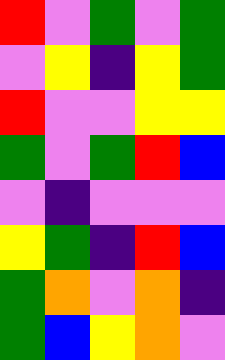[["red", "violet", "green", "violet", "green"], ["violet", "yellow", "indigo", "yellow", "green"], ["red", "violet", "violet", "yellow", "yellow"], ["green", "violet", "green", "red", "blue"], ["violet", "indigo", "violet", "violet", "violet"], ["yellow", "green", "indigo", "red", "blue"], ["green", "orange", "violet", "orange", "indigo"], ["green", "blue", "yellow", "orange", "violet"]]